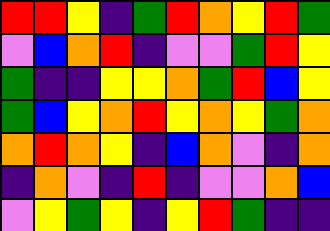[["red", "red", "yellow", "indigo", "green", "red", "orange", "yellow", "red", "green"], ["violet", "blue", "orange", "red", "indigo", "violet", "violet", "green", "red", "yellow"], ["green", "indigo", "indigo", "yellow", "yellow", "orange", "green", "red", "blue", "yellow"], ["green", "blue", "yellow", "orange", "red", "yellow", "orange", "yellow", "green", "orange"], ["orange", "red", "orange", "yellow", "indigo", "blue", "orange", "violet", "indigo", "orange"], ["indigo", "orange", "violet", "indigo", "red", "indigo", "violet", "violet", "orange", "blue"], ["violet", "yellow", "green", "yellow", "indigo", "yellow", "red", "green", "indigo", "indigo"]]